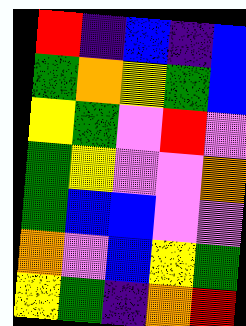[["red", "indigo", "blue", "indigo", "blue"], ["green", "orange", "yellow", "green", "blue"], ["yellow", "green", "violet", "red", "violet"], ["green", "yellow", "violet", "violet", "orange"], ["green", "blue", "blue", "violet", "violet"], ["orange", "violet", "blue", "yellow", "green"], ["yellow", "green", "indigo", "orange", "red"]]